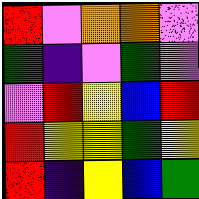[["red", "violet", "orange", "orange", "violet"], ["green", "indigo", "violet", "green", "violet"], ["violet", "red", "yellow", "blue", "red"], ["red", "yellow", "yellow", "green", "yellow"], ["red", "indigo", "yellow", "blue", "green"]]